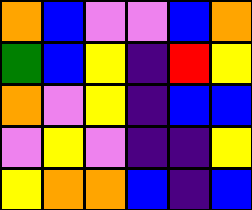[["orange", "blue", "violet", "violet", "blue", "orange"], ["green", "blue", "yellow", "indigo", "red", "yellow"], ["orange", "violet", "yellow", "indigo", "blue", "blue"], ["violet", "yellow", "violet", "indigo", "indigo", "yellow"], ["yellow", "orange", "orange", "blue", "indigo", "blue"]]